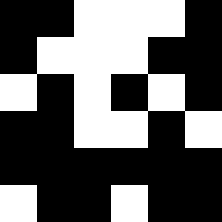[["black", "black", "white", "white", "white", "black"], ["black", "white", "white", "white", "black", "black"], ["white", "black", "white", "black", "white", "black"], ["black", "black", "white", "white", "black", "white"], ["black", "black", "black", "black", "black", "black"], ["white", "black", "black", "white", "black", "black"]]